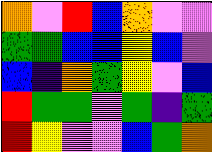[["orange", "violet", "red", "blue", "orange", "violet", "violet"], ["green", "green", "blue", "blue", "yellow", "blue", "violet"], ["blue", "indigo", "orange", "green", "yellow", "violet", "blue"], ["red", "green", "green", "violet", "green", "indigo", "green"], ["red", "yellow", "violet", "violet", "blue", "green", "orange"]]